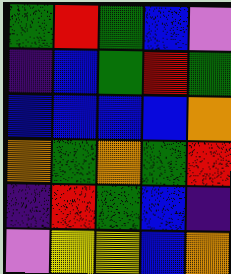[["green", "red", "green", "blue", "violet"], ["indigo", "blue", "green", "red", "green"], ["blue", "blue", "blue", "blue", "orange"], ["orange", "green", "orange", "green", "red"], ["indigo", "red", "green", "blue", "indigo"], ["violet", "yellow", "yellow", "blue", "orange"]]